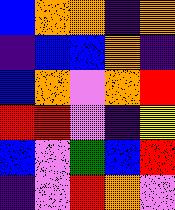[["blue", "orange", "orange", "indigo", "orange"], ["indigo", "blue", "blue", "orange", "indigo"], ["blue", "orange", "violet", "orange", "red"], ["red", "red", "violet", "indigo", "yellow"], ["blue", "violet", "green", "blue", "red"], ["indigo", "violet", "red", "orange", "violet"]]